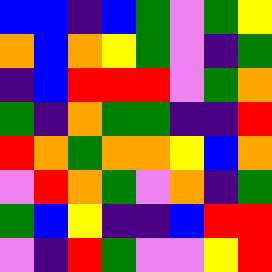[["blue", "blue", "indigo", "blue", "green", "violet", "green", "yellow"], ["orange", "blue", "orange", "yellow", "green", "violet", "indigo", "green"], ["indigo", "blue", "red", "red", "red", "violet", "green", "orange"], ["green", "indigo", "orange", "green", "green", "indigo", "indigo", "red"], ["red", "orange", "green", "orange", "orange", "yellow", "blue", "orange"], ["violet", "red", "orange", "green", "violet", "orange", "indigo", "green"], ["green", "blue", "yellow", "indigo", "indigo", "blue", "red", "red"], ["violet", "indigo", "red", "green", "violet", "violet", "yellow", "red"]]